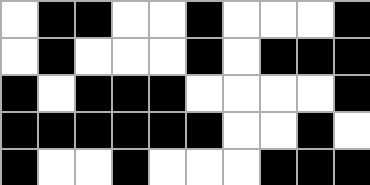[["white", "black", "black", "white", "white", "black", "white", "white", "white", "black"], ["white", "black", "white", "white", "white", "black", "white", "black", "black", "black"], ["black", "white", "black", "black", "black", "white", "white", "white", "white", "black"], ["black", "black", "black", "black", "black", "black", "white", "white", "black", "white"], ["black", "white", "white", "black", "white", "white", "white", "black", "black", "black"]]